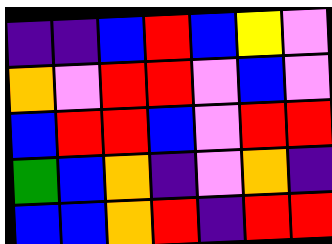[["indigo", "indigo", "blue", "red", "blue", "yellow", "violet"], ["orange", "violet", "red", "red", "violet", "blue", "violet"], ["blue", "red", "red", "blue", "violet", "red", "red"], ["green", "blue", "orange", "indigo", "violet", "orange", "indigo"], ["blue", "blue", "orange", "red", "indigo", "red", "red"]]